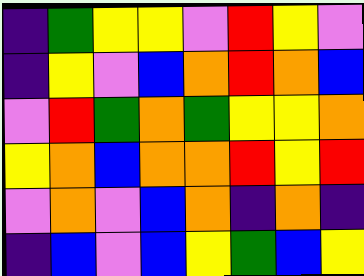[["indigo", "green", "yellow", "yellow", "violet", "red", "yellow", "violet"], ["indigo", "yellow", "violet", "blue", "orange", "red", "orange", "blue"], ["violet", "red", "green", "orange", "green", "yellow", "yellow", "orange"], ["yellow", "orange", "blue", "orange", "orange", "red", "yellow", "red"], ["violet", "orange", "violet", "blue", "orange", "indigo", "orange", "indigo"], ["indigo", "blue", "violet", "blue", "yellow", "green", "blue", "yellow"]]